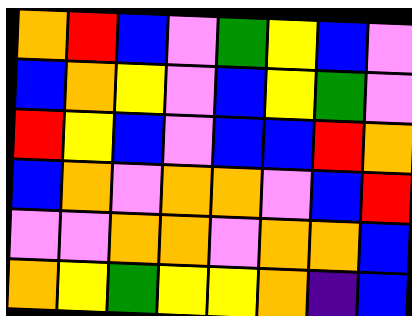[["orange", "red", "blue", "violet", "green", "yellow", "blue", "violet"], ["blue", "orange", "yellow", "violet", "blue", "yellow", "green", "violet"], ["red", "yellow", "blue", "violet", "blue", "blue", "red", "orange"], ["blue", "orange", "violet", "orange", "orange", "violet", "blue", "red"], ["violet", "violet", "orange", "orange", "violet", "orange", "orange", "blue"], ["orange", "yellow", "green", "yellow", "yellow", "orange", "indigo", "blue"]]